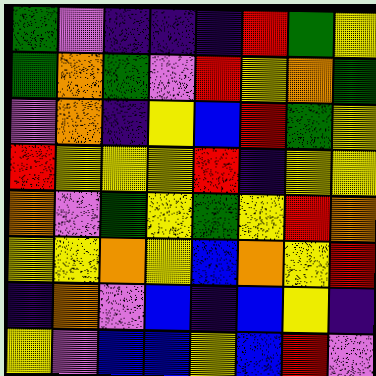[["green", "violet", "indigo", "indigo", "indigo", "red", "green", "yellow"], ["green", "orange", "green", "violet", "red", "yellow", "orange", "green"], ["violet", "orange", "indigo", "yellow", "blue", "red", "green", "yellow"], ["red", "yellow", "yellow", "yellow", "red", "indigo", "yellow", "yellow"], ["orange", "violet", "green", "yellow", "green", "yellow", "red", "orange"], ["yellow", "yellow", "orange", "yellow", "blue", "orange", "yellow", "red"], ["indigo", "orange", "violet", "blue", "indigo", "blue", "yellow", "indigo"], ["yellow", "violet", "blue", "blue", "yellow", "blue", "red", "violet"]]